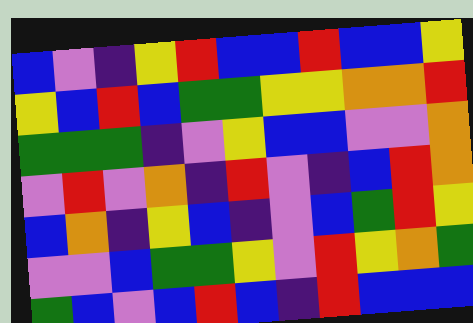[["blue", "violet", "indigo", "yellow", "red", "blue", "blue", "red", "blue", "blue", "yellow"], ["yellow", "blue", "red", "blue", "green", "green", "yellow", "yellow", "orange", "orange", "red"], ["green", "green", "green", "indigo", "violet", "yellow", "blue", "blue", "violet", "violet", "orange"], ["violet", "red", "violet", "orange", "indigo", "red", "violet", "indigo", "blue", "red", "orange"], ["blue", "orange", "indigo", "yellow", "blue", "indigo", "violet", "blue", "green", "red", "yellow"], ["violet", "violet", "blue", "green", "green", "yellow", "violet", "red", "yellow", "orange", "green"], ["green", "blue", "violet", "blue", "red", "blue", "indigo", "red", "blue", "blue", "blue"]]